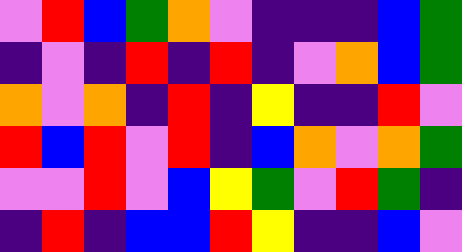[["violet", "red", "blue", "green", "orange", "violet", "indigo", "indigo", "indigo", "blue", "green"], ["indigo", "violet", "indigo", "red", "indigo", "red", "indigo", "violet", "orange", "blue", "green"], ["orange", "violet", "orange", "indigo", "red", "indigo", "yellow", "indigo", "indigo", "red", "violet"], ["red", "blue", "red", "violet", "red", "indigo", "blue", "orange", "violet", "orange", "green"], ["violet", "violet", "red", "violet", "blue", "yellow", "green", "violet", "red", "green", "indigo"], ["indigo", "red", "indigo", "blue", "blue", "red", "yellow", "indigo", "indigo", "blue", "violet"]]